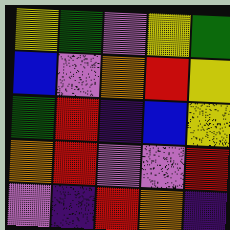[["yellow", "green", "violet", "yellow", "green"], ["blue", "violet", "orange", "red", "yellow"], ["green", "red", "indigo", "blue", "yellow"], ["orange", "red", "violet", "violet", "red"], ["violet", "indigo", "red", "orange", "indigo"]]